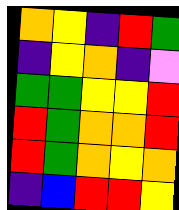[["orange", "yellow", "indigo", "red", "green"], ["indigo", "yellow", "orange", "indigo", "violet"], ["green", "green", "yellow", "yellow", "red"], ["red", "green", "orange", "orange", "red"], ["red", "green", "orange", "yellow", "orange"], ["indigo", "blue", "red", "red", "yellow"]]